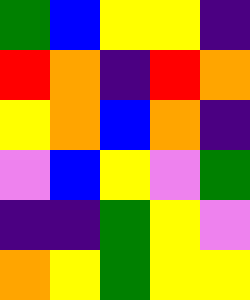[["green", "blue", "yellow", "yellow", "indigo"], ["red", "orange", "indigo", "red", "orange"], ["yellow", "orange", "blue", "orange", "indigo"], ["violet", "blue", "yellow", "violet", "green"], ["indigo", "indigo", "green", "yellow", "violet"], ["orange", "yellow", "green", "yellow", "yellow"]]